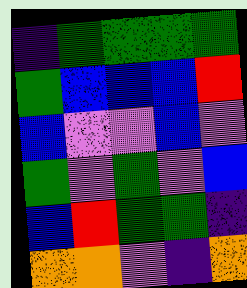[["indigo", "green", "green", "green", "green"], ["green", "blue", "blue", "blue", "red"], ["blue", "violet", "violet", "blue", "violet"], ["green", "violet", "green", "violet", "blue"], ["blue", "red", "green", "green", "indigo"], ["orange", "orange", "violet", "indigo", "orange"]]